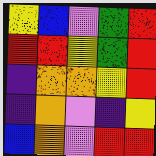[["yellow", "blue", "violet", "green", "red"], ["red", "red", "yellow", "green", "red"], ["indigo", "orange", "orange", "yellow", "red"], ["indigo", "orange", "violet", "indigo", "yellow"], ["blue", "orange", "violet", "red", "red"]]